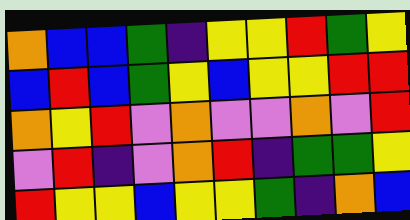[["orange", "blue", "blue", "green", "indigo", "yellow", "yellow", "red", "green", "yellow"], ["blue", "red", "blue", "green", "yellow", "blue", "yellow", "yellow", "red", "red"], ["orange", "yellow", "red", "violet", "orange", "violet", "violet", "orange", "violet", "red"], ["violet", "red", "indigo", "violet", "orange", "red", "indigo", "green", "green", "yellow"], ["red", "yellow", "yellow", "blue", "yellow", "yellow", "green", "indigo", "orange", "blue"]]